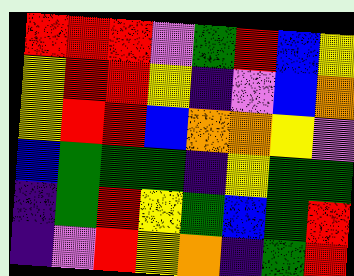[["red", "red", "red", "violet", "green", "red", "blue", "yellow"], ["yellow", "red", "red", "yellow", "indigo", "violet", "blue", "orange"], ["yellow", "red", "red", "blue", "orange", "orange", "yellow", "violet"], ["blue", "green", "green", "green", "indigo", "yellow", "green", "green"], ["indigo", "green", "red", "yellow", "green", "blue", "green", "red"], ["indigo", "violet", "red", "yellow", "orange", "indigo", "green", "red"]]